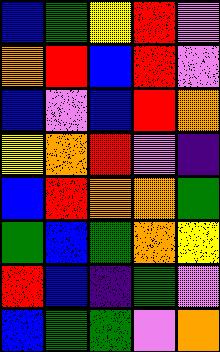[["blue", "green", "yellow", "red", "violet"], ["orange", "red", "blue", "red", "violet"], ["blue", "violet", "blue", "red", "orange"], ["yellow", "orange", "red", "violet", "indigo"], ["blue", "red", "orange", "orange", "green"], ["green", "blue", "green", "orange", "yellow"], ["red", "blue", "indigo", "green", "violet"], ["blue", "green", "green", "violet", "orange"]]